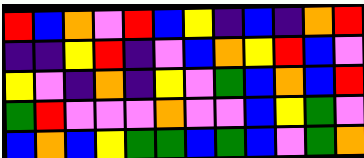[["red", "blue", "orange", "violet", "red", "blue", "yellow", "indigo", "blue", "indigo", "orange", "red"], ["indigo", "indigo", "yellow", "red", "indigo", "violet", "blue", "orange", "yellow", "red", "blue", "violet"], ["yellow", "violet", "indigo", "orange", "indigo", "yellow", "violet", "green", "blue", "orange", "blue", "red"], ["green", "red", "violet", "violet", "violet", "orange", "violet", "violet", "blue", "yellow", "green", "violet"], ["blue", "orange", "blue", "yellow", "green", "green", "blue", "green", "blue", "violet", "green", "orange"]]